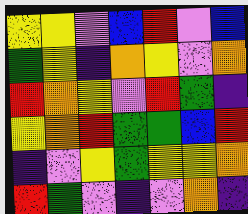[["yellow", "yellow", "violet", "blue", "red", "violet", "blue"], ["green", "yellow", "indigo", "orange", "yellow", "violet", "orange"], ["red", "orange", "yellow", "violet", "red", "green", "indigo"], ["yellow", "orange", "red", "green", "green", "blue", "red"], ["indigo", "violet", "yellow", "green", "yellow", "yellow", "orange"], ["red", "green", "violet", "indigo", "violet", "orange", "indigo"]]